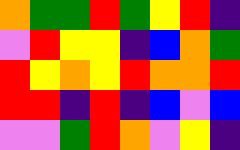[["orange", "green", "green", "red", "green", "yellow", "red", "indigo"], ["violet", "red", "yellow", "yellow", "indigo", "blue", "orange", "green"], ["red", "yellow", "orange", "yellow", "red", "orange", "orange", "red"], ["red", "red", "indigo", "red", "indigo", "blue", "violet", "blue"], ["violet", "violet", "green", "red", "orange", "violet", "yellow", "indigo"]]